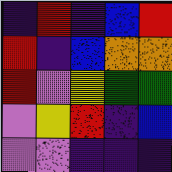[["indigo", "red", "indigo", "blue", "red"], ["red", "indigo", "blue", "orange", "orange"], ["red", "violet", "yellow", "green", "green"], ["violet", "yellow", "red", "indigo", "blue"], ["violet", "violet", "indigo", "indigo", "indigo"]]